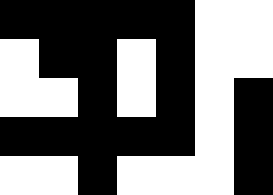[["black", "black", "black", "black", "black", "white", "white"], ["white", "black", "black", "white", "black", "white", "white"], ["white", "white", "black", "white", "black", "white", "black"], ["black", "black", "black", "black", "black", "white", "black"], ["white", "white", "black", "white", "white", "white", "black"]]